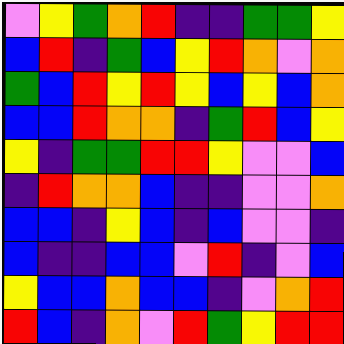[["violet", "yellow", "green", "orange", "red", "indigo", "indigo", "green", "green", "yellow"], ["blue", "red", "indigo", "green", "blue", "yellow", "red", "orange", "violet", "orange"], ["green", "blue", "red", "yellow", "red", "yellow", "blue", "yellow", "blue", "orange"], ["blue", "blue", "red", "orange", "orange", "indigo", "green", "red", "blue", "yellow"], ["yellow", "indigo", "green", "green", "red", "red", "yellow", "violet", "violet", "blue"], ["indigo", "red", "orange", "orange", "blue", "indigo", "indigo", "violet", "violet", "orange"], ["blue", "blue", "indigo", "yellow", "blue", "indigo", "blue", "violet", "violet", "indigo"], ["blue", "indigo", "indigo", "blue", "blue", "violet", "red", "indigo", "violet", "blue"], ["yellow", "blue", "blue", "orange", "blue", "blue", "indigo", "violet", "orange", "red"], ["red", "blue", "indigo", "orange", "violet", "red", "green", "yellow", "red", "red"]]